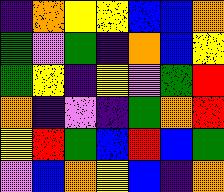[["indigo", "orange", "yellow", "yellow", "blue", "blue", "orange"], ["green", "violet", "green", "indigo", "orange", "blue", "yellow"], ["green", "yellow", "indigo", "yellow", "violet", "green", "red"], ["orange", "indigo", "violet", "indigo", "green", "orange", "red"], ["yellow", "red", "green", "blue", "red", "blue", "green"], ["violet", "blue", "orange", "yellow", "blue", "indigo", "orange"]]